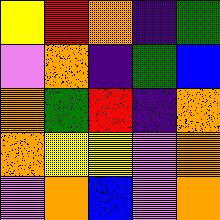[["yellow", "red", "orange", "indigo", "green"], ["violet", "orange", "indigo", "green", "blue"], ["orange", "green", "red", "indigo", "orange"], ["orange", "yellow", "yellow", "violet", "orange"], ["violet", "orange", "blue", "violet", "orange"]]